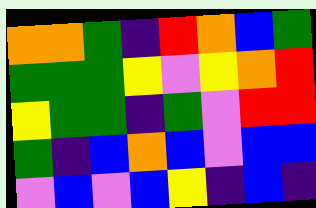[["orange", "orange", "green", "indigo", "red", "orange", "blue", "green"], ["green", "green", "green", "yellow", "violet", "yellow", "orange", "red"], ["yellow", "green", "green", "indigo", "green", "violet", "red", "red"], ["green", "indigo", "blue", "orange", "blue", "violet", "blue", "blue"], ["violet", "blue", "violet", "blue", "yellow", "indigo", "blue", "indigo"]]